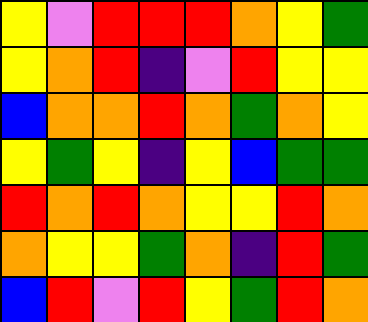[["yellow", "violet", "red", "red", "red", "orange", "yellow", "green"], ["yellow", "orange", "red", "indigo", "violet", "red", "yellow", "yellow"], ["blue", "orange", "orange", "red", "orange", "green", "orange", "yellow"], ["yellow", "green", "yellow", "indigo", "yellow", "blue", "green", "green"], ["red", "orange", "red", "orange", "yellow", "yellow", "red", "orange"], ["orange", "yellow", "yellow", "green", "orange", "indigo", "red", "green"], ["blue", "red", "violet", "red", "yellow", "green", "red", "orange"]]